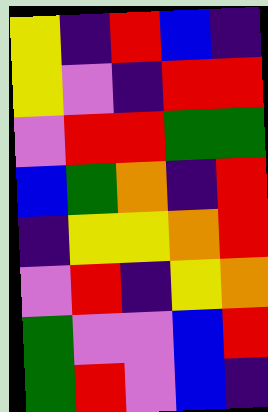[["yellow", "indigo", "red", "blue", "indigo"], ["yellow", "violet", "indigo", "red", "red"], ["violet", "red", "red", "green", "green"], ["blue", "green", "orange", "indigo", "red"], ["indigo", "yellow", "yellow", "orange", "red"], ["violet", "red", "indigo", "yellow", "orange"], ["green", "violet", "violet", "blue", "red"], ["green", "red", "violet", "blue", "indigo"]]